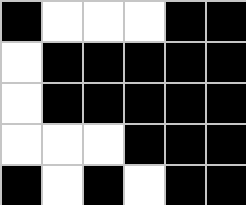[["black", "white", "white", "white", "black", "black"], ["white", "black", "black", "black", "black", "black"], ["white", "black", "black", "black", "black", "black"], ["white", "white", "white", "black", "black", "black"], ["black", "white", "black", "white", "black", "black"]]